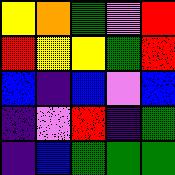[["yellow", "orange", "green", "violet", "red"], ["red", "yellow", "yellow", "green", "red"], ["blue", "indigo", "blue", "violet", "blue"], ["indigo", "violet", "red", "indigo", "green"], ["indigo", "blue", "green", "green", "green"]]